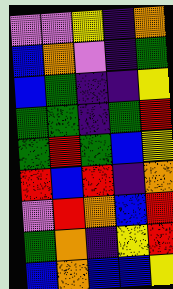[["violet", "violet", "yellow", "indigo", "orange"], ["blue", "orange", "violet", "indigo", "green"], ["blue", "green", "indigo", "indigo", "yellow"], ["green", "green", "indigo", "green", "red"], ["green", "red", "green", "blue", "yellow"], ["red", "blue", "red", "indigo", "orange"], ["violet", "red", "orange", "blue", "red"], ["green", "orange", "indigo", "yellow", "red"], ["blue", "orange", "blue", "blue", "yellow"]]